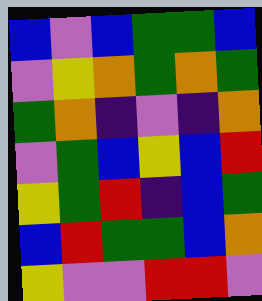[["blue", "violet", "blue", "green", "green", "blue"], ["violet", "yellow", "orange", "green", "orange", "green"], ["green", "orange", "indigo", "violet", "indigo", "orange"], ["violet", "green", "blue", "yellow", "blue", "red"], ["yellow", "green", "red", "indigo", "blue", "green"], ["blue", "red", "green", "green", "blue", "orange"], ["yellow", "violet", "violet", "red", "red", "violet"]]